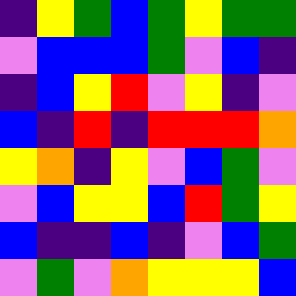[["indigo", "yellow", "green", "blue", "green", "yellow", "green", "green"], ["violet", "blue", "blue", "blue", "green", "violet", "blue", "indigo"], ["indigo", "blue", "yellow", "red", "violet", "yellow", "indigo", "violet"], ["blue", "indigo", "red", "indigo", "red", "red", "red", "orange"], ["yellow", "orange", "indigo", "yellow", "violet", "blue", "green", "violet"], ["violet", "blue", "yellow", "yellow", "blue", "red", "green", "yellow"], ["blue", "indigo", "indigo", "blue", "indigo", "violet", "blue", "green"], ["violet", "green", "violet", "orange", "yellow", "yellow", "yellow", "blue"]]